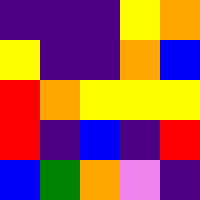[["indigo", "indigo", "indigo", "yellow", "orange"], ["yellow", "indigo", "indigo", "orange", "blue"], ["red", "orange", "yellow", "yellow", "yellow"], ["red", "indigo", "blue", "indigo", "red"], ["blue", "green", "orange", "violet", "indigo"]]